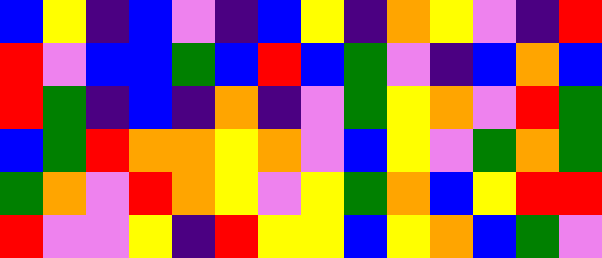[["blue", "yellow", "indigo", "blue", "violet", "indigo", "blue", "yellow", "indigo", "orange", "yellow", "violet", "indigo", "red"], ["red", "violet", "blue", "blue", "green", "blue", "red", "blue", "green", "violet", "indigo", "blue", "orange", "blue"], ["red", "green", "indigo", "blue", "indigo", "orange", "indigo", "violet", "green", "yellow", "orange", "violet", "red", "green"], ["blue", "green", "red", "orange", "orange", "yellow", "orange", "violet", "blue", "yellow", "violet", "green", "orange", "green"], ["green", "orange", "violet", "red", "orange", "yellow", "violet", "yellow", "green", "orange", "blue", "yellow", "red", "red"], ["red", "violet", "violet", "yellow", "indigo", "red", "yellow", "yellow", "blue", "yellow", "orange", "blue", "green", "violet"]]